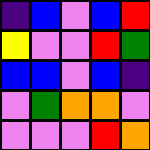[["indigo", "blue", "violet", "blue", "red"], ["yellow", "violet", "violet", "red", "green"], ["blue", "blue", "violet", "blue", "indigo"], ["violet", "green", "orange", "orange", "violet"], ["violet", "violet", "violet", "red", "orange"]]